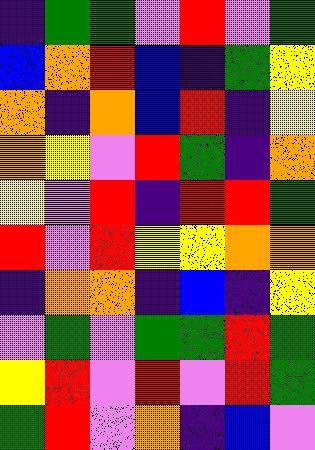[["indigo", "green", "green", "violet", "red", "violet", "green"], ["blue", "orange", "red", "blue", "indigo", "green", "yellow"], ["orange", "indigo", "orange", "blue", "red", "indigo", "yellow"], ["orange", "yellow", "violet", "red", "green", "indigo", "orange"], ["yellow", "violet", "red", "indigo", "red", "red", "green"], ["red", "violet", "red", "yellow", "yellow", "orange", "orange"], ["indigo", "orange", "orange", "indigo", "blue", "indigo", "yellow"], ["violet", "green", "violet", "green", "green", "red", "green"], ["yellow", "red", "violet", "red", "violet", "red", "green"], ["green", "red", "violet", "orange", "indigo", "blue", "violet"]]